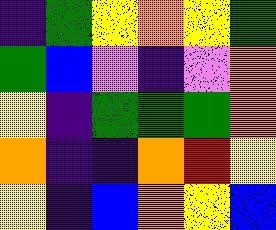[["indigo", "green", "yellow", "orange", "yellow", "green"], ["green", "blue", "violet", "indigo", "violet", "orange"], ["yellow", "indigo", "green", "green", "green", "orange"], ["orange", "indigo", "indigo", "orange", "red", "yellow"], ["yellow", "indigo", "blue", "orange", "yellow", "blue"]]